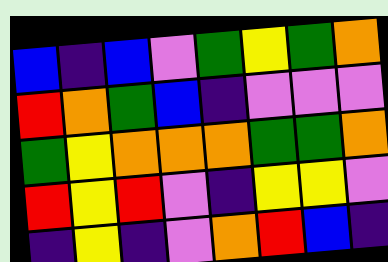[["blue", "indigo", "blue", "violet", "green", "yellow", "green", "orange"], ["red", "orange", "green", "blue", "indigo", "violet", "violet", "violet"], ["green", "yellow", "orange", "orange", "orange", "green", "green", "orange"], ["red", "yellow", "red", "violet", "indigo", "yellow", "yellow", "violet"], ["indigo", "yellow", "indigo", "violet", "orange", "red", "blue", "indigo"]]